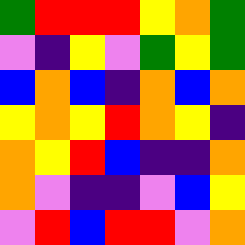[["green", "red", "red", "red", "yellow", "orange", "green"], ["violet", "indigo", "yellow", "violet", "green", "yellow", "green"], ["blue", "orange", "blue", "indigo", "orange", "blue", "orange"], ["yellow", "orange", "yellow", "red", "orange", "yellow", "indigo"], ["orange", "yellow", "red", "blue", "indigo", "indigo", "orange"], ["orange", "violet", "indigo", "indigo", "violet", "blue", "yellow"], ["violet", "red", "blue", "red", "red", "violet", "orange"]]